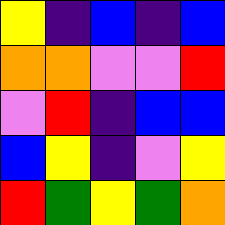[["yellow", "indigo", "blue", "indigo", "blue"], ["orange", "orange", "violet", "violet", "red"], ["violet", "red", "indigo", "blue", "blue"], ["blue", "yellow", "indigo", "violet", "yellow"], ["red", "green", "yellow", "green", "orange"]]